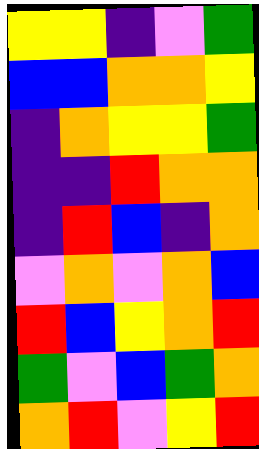[["yellow", "yellow", "indigo", "violet", "green"], ["blue", "blue", "orange", "orange", "yellow"], ["indigo", "orange", "yellow", "yellow", "green"], ["indigo", "indigo", "red", "orange", "orange"], ["indigo", "red", "blue", "indigo", "orange"], ["violet", "orange", "violet", "orange", "blue"], ["red", "blue", "yellow", "orange", "red"], ["green", "violet", "blue", "green", "orange"], ["orange", "red", "violet", "yellow", "red"]]